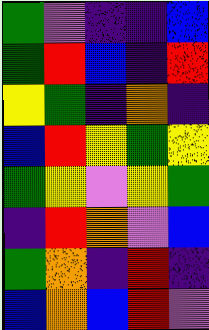[["green", "violet", "indigo", "indigo", "blue"], ["green", "red", "blue", "indigo", "red"], ["yellow", "green", "indigo", "orange", "indigo"], ["blue", "red", "yellow", "green", "yellow"], ["green", "yellow", "violet", "yellow", "green"], ["indigo", "red", "orange", "violet", "blue"], ["green", "orange", "indigo", "red", "indigo"], ["blue", "orange", "blue", "red", "violet"]]